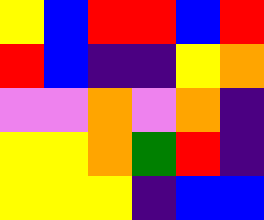[["yellow", "blue", "red", "red", "blue", "red"], ["red", "blue", "indigo", "indigo", "yellow", "orange"], ["violet", "violet", "orange", "violet", "orange", "indigo"], ["yellow", "yellow", "orange", "green", "red", "indigo"], ["yellow", "yellow", "yellow", "indigo", "blue", "blue"]]